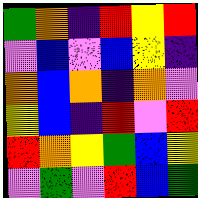[["green", "orange", "indigo", "red", "yellow", "red"], ["violet", "blue", "violet", "blue", "yellow", "indigo"], ["orange", "blue", "orange", "indigo", "orange", "violet"], ["yellow", "blue", "indigo", "red", "violet", "red"], ["red", "orange", "yellow", "green", "blue", "yellow"], ["violet", "green", "violet", "red", "blue", "green"]]